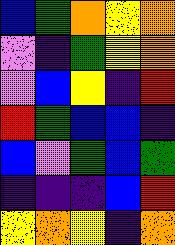[["blue", "green", "orange", "yellow", "orange"], ["violet", "indigo", "green", "yellow", "orange"], ["violet", "blue", "yellow", "indigo", "red"], ["red", "green", "blue", "blue", "indigo"], ["blue", "violet", "green", "blue", "green"], ["indigo", "indigo", "indigo", "blue", "red"], ["yellow", "orange", "yellow", "indigo", "orange"]]